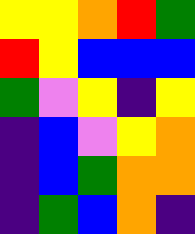[["yellow", "yellow", "orange", "red", "green"], ["red", "yellow", "blue", "blue", "blue"], ["green", "violet", "yellow", "indigo", "yellow"], ["indigo", "blue", "violet", "yellow", "orange"], ["indigo", "blue", "green", "orange", "orange"], ["indigo", "green", "blue", "orange", "indigo"]]